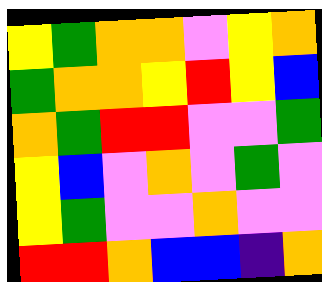[["yellow", "green", "orange", "orange", "violet", "yellow", "orange"], ["green", "orange", "orange", "yellow", "red", "yellow", "blue"], ["orange", "green", "red", "red", "violet", "violet", "green"], ["yellow", "blue", "violet", "orange", "violet", "green", "violet"], ["yellow", "green", "violet", "violet", "orange", "violet", "violet"], ["red", "red", "orange", "blue", "blue", "indigo", "orange"]]